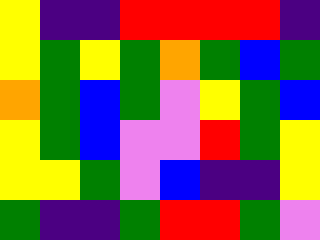[["yellow", "indigo", "indigo", "red", "red", "red", "red", "indigo"], ["yellow", "green", "yellow", "green", "orange", "green", "blue", "green"], ["orange", "green", "blue", "green", "violet", "yellow", "green", "blue"], ["yellow", "green", "blue", "violet", "violet", "red", "green", "yellow"], ["yellow", "yellow", "green", "violet", "blue", "indigo", "indigo", "yellow"], ["green", "indigo", "indigo", "green", "red", "red", "green", "violet"]]